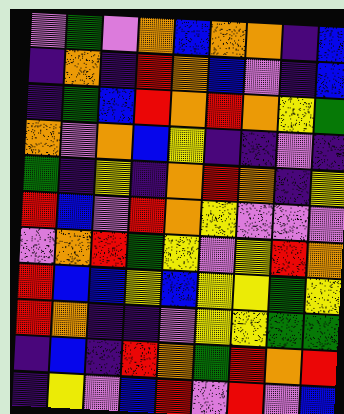[["violet", "green", "violet", "orange", "blue", "orange", "orange", "indigo", "blue"], ["indigo", "orange", "indigo", "red", "orange", "blue", "violet", "indigo", "blue"], ["indigo", "green", "blue", "red", "orange", "red", "orange", "yellow", "green"], ["orange", "violet", "orange", "blue", "yellow", "indigo", "indigo", "violet", "indigo"], ["green", "indigo", "yellow", "indigo", "orange", "red", "orange", "indigo", "yellow"], ["red", "blue", "violet", "red", "orange", "yellow", "violet", "violet", "violet"], ["violet", "orange", "red", "green", "yellow", "violet", "yellow", "red", "orange"], ["red", "blue", "blue", "yellow", "blue", "yellow", "yellow", "green", "yellow"], ["red", "orange", "indigo", "indigo", "violet", "yellow", "yellow", "green", "green"], ["indigo", "blue", "indigo", "red", "orange", "green", "red", "orange", "red"], ["indigo", "yellow", "violet", "blue", "red", "violet", "red", "violet", "blue"]]